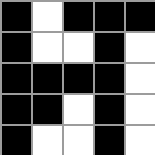[["black", "white", "black", "black", "black"], ["black", "white", "white", "black", "white"], ["black", "black", "black", "black", "white"], ["black", "black", "white", "black", "white"], ["black", "white", "white", "black", "white"]]